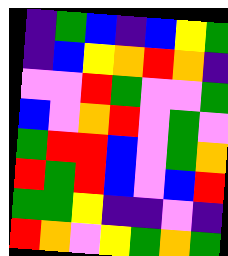[["indigo", "green", "blue", "indigo", "blue", "yellow", "green"], ["indigo", "blue", "yellow", "orange", "red", "orange", "indigo"], ["violet", "violet", "red", "green", "violet", "violet", "green"], ["blue", "violet", "orange", "red", "violet", "green", "violet"], ["green", "red", "red", "blue", "violet", "green", "orange"], ["red", "green", "red", "blue", "violet", "blue", "red"], ["green", "green", "yellow", "indigo", "indigo", "violet", "indigo"], ["red", "orange", "violet", "yellow", "green", "orange", "green"]]